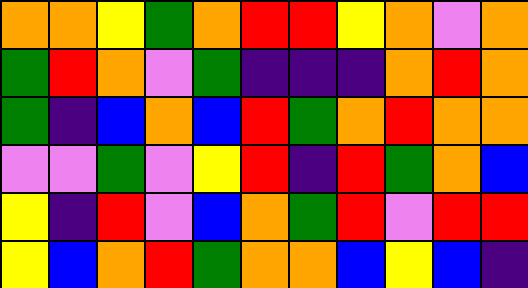[["orange", "orange", "yellow", "green", "orange", "red", "red", "yellow", "orange", "violet", "orange"], ["green", "red", "orange", "violet", "green", "indigo", "indigo", "indigo", "orange", "red", "orange"], ["green", "indigo", "blue", "orange", "blue", "red", "green", "orange", "red", "orange", "orange"], ["violet", "violet", "green", "violet", "yellow", "red", "indigo", "red", "green", "orange", "blue"], ["yellow", "indigo", "red", "violet", "blue", "orange", "green", "red", "violet", "red", "red"], ["yellow", "blue", "orange", "red", "green", "orange", "orange", "blue", "yellow", "blue", "indigo"]]